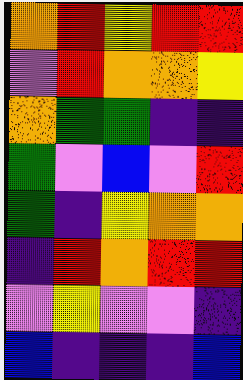[["orange", "red", "yellow", "red", "red"], ["violet", "red", "orange", "orange", "yellow"], ["orange", "green", "green", "indigo", "indigo"], ["green", "violet", "blue", "violet", "red"], ["green", "indigo", "yellow", "orange", "orange"], ["indigo", "red", "orange", "red", "red"], ["violet", "yellow", "violet", "violet", "indigo"], ["blue", "indigo", "indigo", "indigo", "blue"]]